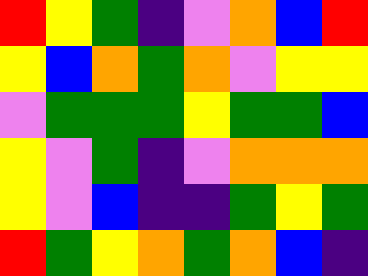[["red", "yellow", "green", "indigo", "violet", "orange", "blue", "red"], ["yellow", "blue", "orange", "green", "orange", "violet", "yellow", "yellow"], ["violet", "green", "green", "green", "yellow", "green", "green", "blue"], ["yellow", "violet", "green", "indigo", "violet", "orange", "orange", "orange"], ["yellow", "violet", "blue", "indigo", "indigo", "green", "yellow", "green"], ["red", "green", "yellow", "orange", "green", "orange", "blue", "indigo"]]